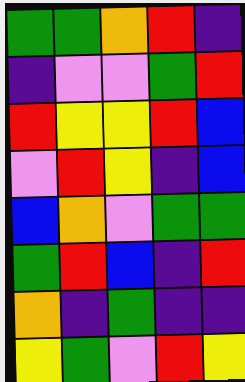[["green", "green", "orange", "red", "indigo"], ["indigo", "violet", "violet", "green", "red"], ["red", "yellow", "yellow", "red", "blue"], ["violet", "red", "yellow", "indigo", "blue"], ["blue", "orange", "violet", "green", "green"], ["green", "red", "blue", "indigo", "red"], ["orange", "indigo", "green", "indigo", "indigo"], ["yellow", "green", "violet", "red", "yellow"]]